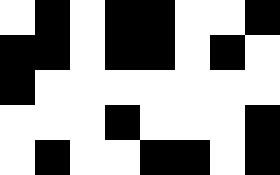[["white", "black", "white", "black", "black", "white", "white", "black"], ["black", "black", "white", "black", "black", "white", "black", "white"], ["black", "white", "white", "white", "white", "white", "white", "white"], ["white", "white", "white", "black", "white", "white", "white", "black"], ["white", "black", "white", "white", "black", "black", "white", "black"]]